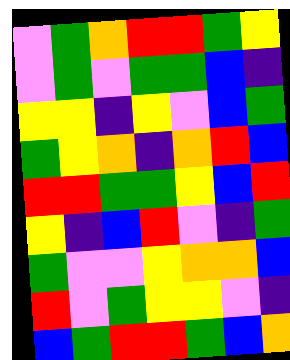[["violet", "green", "orange", "red", "red", "green", "yellow"], ["violet", "green", "violet", "green", "green", "blue", "indigo"], ["yellow", "yellow", "indigo", "yellow", "violet", "blue", "green"], ["green", "yellow", "orange", "indigo", "orange", "red", "blue"], ["red", "red", "green", "green", "yellow", "blue", "red"], ["yellow", "indigo", "blue", "red", "violet", "indigo", "green"], ["green", "violet", "violet", "yellow", "orange", "orange", "blue"], ["red", "violet", "green", "yellow", "yellow", "violet", "indigo"], ["blue", "green", "red", "red", "green", "blue", "orange"]]